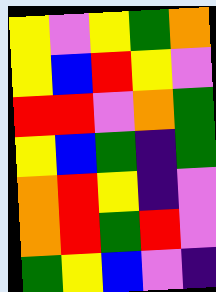[["yellow", "violet", "yellow", "green", "orange"], ["yellow", "blue", "red", "yellow", "violet"], ["red", "red", "violet", "orange", "green"], ["yellow", "blue", "green", "indigo", "green"], ["orange", "red", "yellow", "indigo", "violet"], ["orange", "red", "green", "red", "violet"], ["green", "yellow", "blue", "violet", "indigo"]]